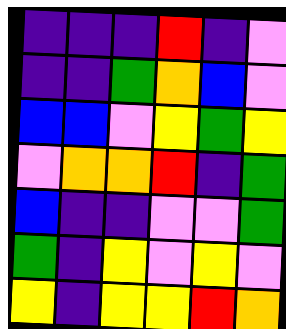[["indigo", "indigo", "indigo", "red", "indigo", "violet"], ["indigo", "indigo", "green", "orange", "blue", "violet"], ["blue", "blue", "violet", "yellow", "green", "yellow"], ["violet", "orange", "orange", "red", "indigo", "green"], ["blue", "indigo", "indigo", "violet", "violet", "green"], ["green", "indigo", "yellow", "violet", "yellow", "violet"], ["yellow", "indigo", "yellow", "yellow", "red", "orange"]]